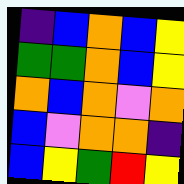[["indigo", "blue", "orange", "blue", "yellow"], ["green", "green", "orange", "blue", "yellow"], ["orange", "blue", "orange", "violet", "orange"], ["blue", "violet", "orange", "orange", "indigo"], ["blue", "yellow", "green", "red", "yellow"]]